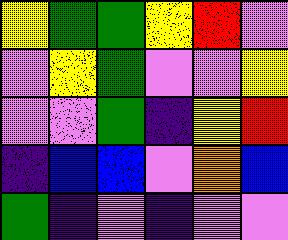[["yellow", "green", "green", "yellow", "red", "violet"], ["violet", "yellow", "green", "violet", "violet", "yellow"], ["violet", "violet", "green", "indigo", "yellow", "red"], ["indigo", "blue", "blue", "violet", "orange", "blue"], ["green", "indigo", "violet", "indigo", "violet", "violet"]]